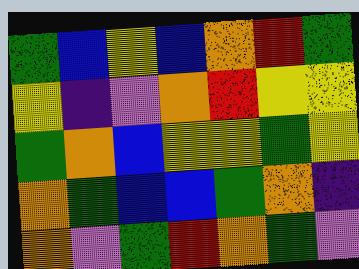[["green", "blue", "yellow", "blue", "orange", "red", "green"], ["yellow", "indigo", "violet", "orange", "red", "yellow", "yellow"], ["green", "orange", "blue", "yellow", "yellow", "green", "yellow"], ["orange", "green", "blue", "blue", "green", "orange", "indigo"], ["orange", "violet", "green", "red", "orange", "green", "violet"]]